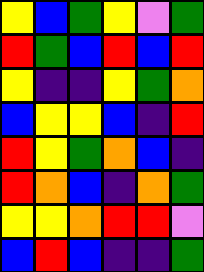[["yellow", "blue", "green", "yellow", "violet", "green"], ["red", "green", "blue", "red", "blue", "red"], ["yellow", "indigo", "indigo", "yellow", "green", "orange"], ["blue", "yellow", "yellow", "blue", "indigo", "red"], ["red", "yellow", "green", "orange", "blue", "indigo"], ["red", "orange", "blue", "indigo", "orange", "green"], ["yellow", "yellow", "orange", "red", "red", "violet"], ["blue", "red", "blue", "indigo", "indigo", "green"]]